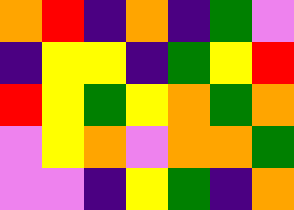[["orange", "red", "indigo", "orange", "indigo", "green", "violet"], ["indigo", "yellow", "yellow", "indigo", "green", "yellow", "red"], ["red", "yellow", "green", "yellow", "orange", "green", "orange"], ["violet", "yellow", "orange", "violet", "orange", "orange", "green"], ["violet", "violet", "indigo", "yellow", "green", "indigo", "orange"]]